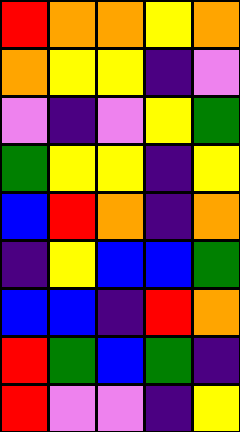[["red", "orange", "orange", "yellow", "orange"], ["orange", "yellow", "yellow", "indigo", "violet"], ["violet", "indigo", "violet", "yellow", "green"], ["green", "yellow", "yellow", "indigo", "yellow"], ["blue", "red", "orange", "indigo", "orange"], ["indigo", "yellow", "blue", "blue", "green"], ["blue", "blue", "indigo", "red", "orange"], ["red", "green", "blue", "green", "indigo"], ["red", "violet", "violet", "indigo", "yellow"]]